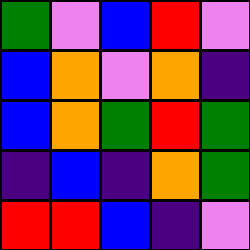[["green", "violet", "blue", "red", "violet"], ["blue", "orange", "violet", "orange", "indigo"], ["blue", "orange", "green", "red", "green"], ["indigo", "blue", "indigo", "orange", "green"], ["red", "red", "blue", "indigo", "violet"]]